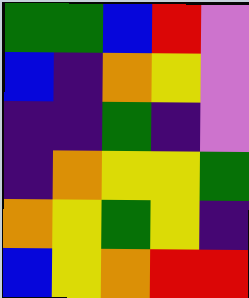[["green", "green", "blue", "red", "violet"], ["blue", "indigo", "orange", "yellow", "violet"], ["indigo", "indigo", "green", "indigo", "violet"], ["indigo", "orange", "yellow", "yellow", "green"], ["orange", "yellow", "green", "yellow", "indigo"], ["blue", "yellow", "orange", "red", "red"]]